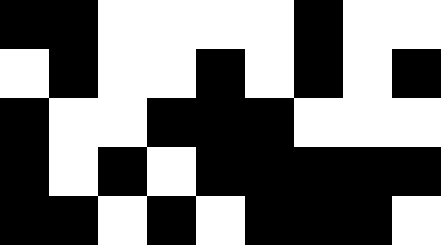[["black", "black", "white", "white", "white", "white", "black", "white", "white"], ["white", "black", "white", "white", "black", "white", "black", "white", "black"], ["black", "white", "white", "black", "black", "black", "white", "white", "white"], ["black", "white", "black", "white", "black", "black", "black", "black", "black"], ["black", "black", "white", "black", "white", "black", "black", "black", "white"]]